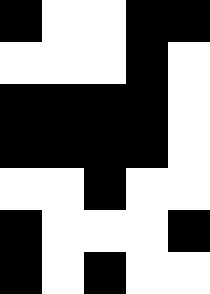[["black", "white", "white", "black", "black"], ["white", "white", "white", "black", "white"], ["black", "black", "black", "black", "white"], ["black", "black", "black", "black", "white"], ["white", "white", "black", "white", "white"], ["black", "white", "white", "white", "black"], ["black", "white", "black", "white", "white"]]